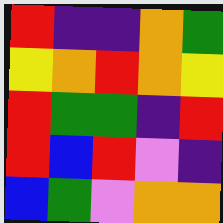[["red", "indigo", "indigo", "orange", "green"], ["yellow", "orange", "red", "orange", "yellow"], ["red", "green", "green", "indigo", "red"], ["red", "blue", "red", "violet", "indigo"], ["blue", "green", "violet", "orange", "orange"]]